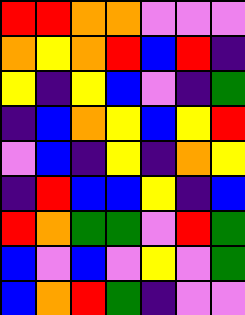[["red", "red", "orange", "orange", "violet", "violet", "violet"], ["orange", "yellow", "orange", "red", "blue", "red", "indigo"], ["yellow", "indigo", "yellow", "blue", "violet", "indigo", "green"], ["indigo", "blue", "orange", "yellow", "blue", "yellow", "red"], ["violet", "blue", "indigo", "yellow", "indigo", "orange", "yellow"], ["indigo", "red", "blue", "blue", "yellow", "indigo", "blue"], ["red", "orange", "green", "green", "violet", "red", "green"], ["blue", "violet", "blue", "violet", "yellow", "violet", "green"], ["blue", "orange", "red", "green", "indigo", "violet", "violet"]]